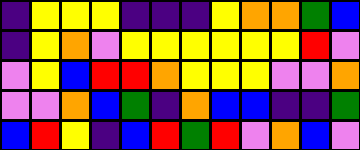[["indigo", "yellow", "yellow", "yellow", "indigo", "indigo", "indigo", "yellow", "orange", "orange", "green", "blue"], ["indigo", "yellow", "orange", "violet", "yellow", "yellow", "yellow", "yellow", "yellow", "yellow", "red", "violet"], ["violet", "yellow", "blue", "red", "red", "orange", "yellow", "yellow", "yellow", "violet", "violet", "orange"], ["violet", "violet", "orange", "blue", "green", "indigo", "orange", "blue", "blue", "indigo", "indigo", "green"], ["blue", "red", "yellow", "indigo", "blue", "red", "green", "red", "violet", "orange", "blue", "violet"]]